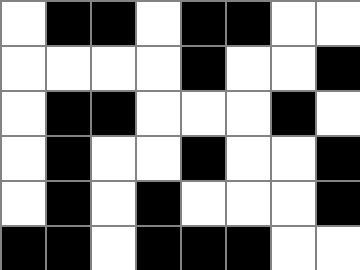[["white", "black", "black", "white", "black", "black", "white", "white"], ["white", "white", "white", "white", "black", "white", "white", "black"], ["white", "black", "black", "white", "white", "white", "black", "white"], ["white", "black", "white", "white", "black", "white", "white", "black"], ["white", "black", "white", "black", "white", "white", "white", "black"], ["black", "black", "white", "black", "black", "black", "white", "white"]]